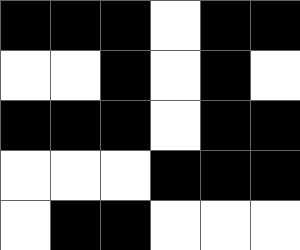[["black", "black", "black", "white", "black", "black"], ["white", "white", "black", "white", "black", "white"], ["black", "black", "black", "white", "black", "black"], ["white", "white", "white", "black", "black", "black"], ["white", "black", "black", "white", "white", "white"]]